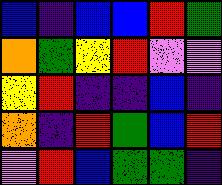[["blue", "indigo", "blue", "blue", "red", "green"], ["orange", "green", "yellow", "red", "violet", "violet"], ["yellow", "red", "indigo", "indigo", "blue", "indigo"], ["orange", "indigo", "red", "green", "blue", "red"], ["violet", "red", "blue", "green", "green", "indigo"]]